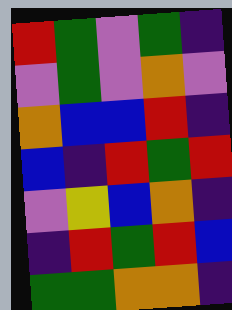[["red", "green", "violet", "green", "indigo"], ["violet", "green", "violet", "orange", "violet"], ["orange", "blue", "blue", "red", "indigo"], ["blue", "indigo", "red", "green", "red"], ["violet", "yellow", "blue", "orange", "indigo"], ["indigo", "red", "green", "red", "blue"], ["green", "green", "orange", "orange", "indigo"]]